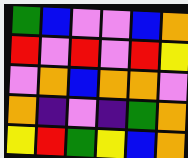[["green", "blue", "violet", "violet", "blue", "orange"], ["red", "violet", "red", "violet", "red", "yellow"], ["violet", "orange", "blue", "orange", "orange", "violet"], ["orange", "indigo", "violet", "indigo", "green", "orange"], ["yellow", "red", "green", "yellow", "blue", "orange"]]